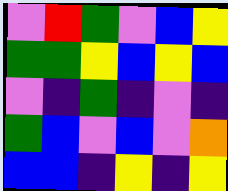[["violet", "red", "green", "violet", "blue", "yellow"], ["green", "green", "yellow", "blue", "yellow", "blue"], ["violet", "indigo", "green", "indigo", "violet", "indigo"], ["green", "blue", "violet", "blue", "violet", "orange"], ["blue", "blue", "indigo", "yellow", "indigo", "yellow"]]